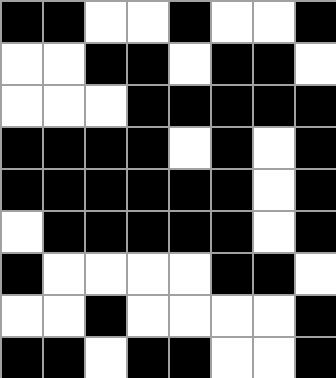[["black", "black", "white", "white", "black", "white", "white", "black"], ["white", "white", "black", "black", "white", "black", "black", "white"], ["white", "white", "white", "black", "black", "black", "black", "black"], ["black", "black", "black", "black", "white", "black", "white", "black"], ["black", "black", "black", "black", "black", "black", "white", "black"], ["white", "black", "black", "black", "black", "black", "white", "black"], ["black", "white", "white", "white", "white", "black", "black", "white"], ["white", "white", "black", "white", "white", "white", "white", "black"], ["black", "black", "white", "black", "black", "white", "white", "black"]]